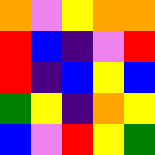[["orange", "violet", "yellow", "orange", "orange"], ["red", "blue", "indigo", "violet", "red"], ["red", "indigo", "blue", "yellow", "blue"], ["green", "yellow", "indigo", "orange", "yellow"], ["blue", "violet", "red", "yellow", "green"]]